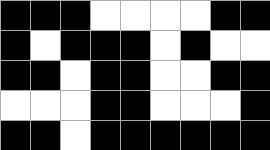[["black", "black", "black", "white", "white", "white", "white", "black", "black"], ["black", "white", "black", "black", "black", "white", "black", "white", "white"], ["black", "black", "white", "black", "black", "white", "white", "black", "black"], ["white", "white", "white", "black", "black", "white", "white", "white", "black"], ["black", "black", "white", "black", "black", "black", "black", "black", "black"]]